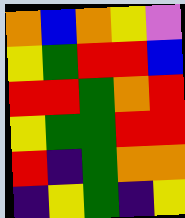[["orange", "blue", "orange", "yellow", "violet"], ["yellow", "green", "red", "red", "blue"], ["red", "red", "green", "orange", "red"], ["yellow", "green", "green", "red", "red"], ["red", "indigo", "green", "orange", "orange"], ["indigo", "yellow", "green", "indigo", "yellow"]]